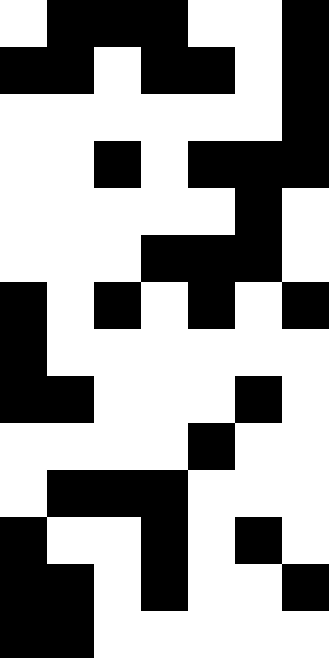[["white", "black", "black", "black", "white", "white", "black"], ["black", "black", "white", "black", "black", "white", "black"], ["white", "white", "white", "white", "white", "white", "black"], ["white", "white", "black", "white", "black", "black", "black"], ["white", "white", "white", "white", "white", "black", "white"], ["white", "white", "white", "black", "black", "black", "white"], ["black", "white", "black", "white", "black", "white", "black"], ["black", "white", "white", "white", "white", "white", "white"], ["black", "black", "white", "white", "white", "black", "white"], ["white", "white", "white", "white", "black", "white", "white"], ["white", "black", "black", "black", "white", "white", "white"], ["black", "white", "white", "black", "white", "black", "white"], ["black", "black", "white", "black", "white", "white", "black"], ["black", "black", "white", "white", "white", "white", "white"]]